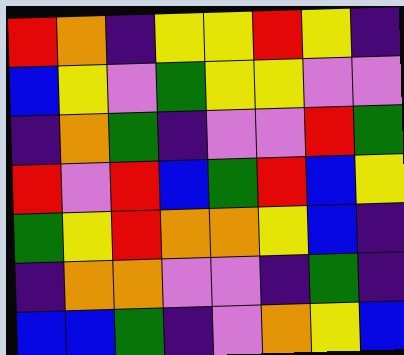[["red", "orange", "indigo", "yellow", "yellow", "red", "yellow", "indigo"], ["blue", "yellow", "violet", "green", "yellow", "yellow", "violet", "violet"], ["indigo", "orange", "green", "indigo", "violet", "violet", "red", "green"], ["red", "violet", "red", "blue", "green", "red", "blue", "yellow"], ["green", "yellow", "red", "orange", "orange", "yellow", "blue", "indigo"], ["indigo", "orange", "orange", "violet", "violet", "indigo", "green", "indigo"], ["blue", "blue", "green", "indigo", "violet", "orange", "yellow", "blue"]]